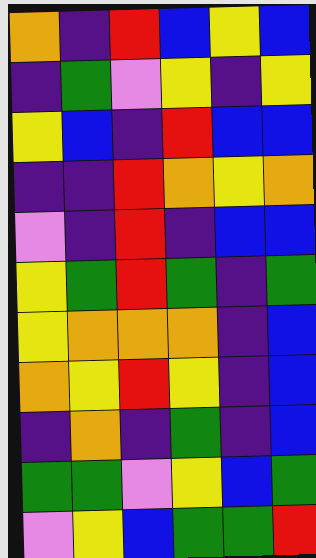[["orange", "indigo", "red", "blue", "yellow", "blue"], ["indigo", "green", "violet", "yellow", "indigo", "yellow"], ["yellow", "blue", "indigo", "red", "blue", "blue"], ["indigo", "indigo", "red", "orange", "yellow", "orange"], ["violet", "indigo", "red", "indigo", "blue", "blue"], ["yellow", "green", "red", "green", "indigo", "green"], ["yellow", "orange", "orange", "orange", "indigo", "blue"], ["orange", "yellow", "red", "yellow", "indigo", "blue"], ["indigo", "orange", "indigo", "green", "indigo", "blue"], ["green", "green", "violet", "yellow", "blue", "green"], ["violet", "yellow", "blue", "green", "green", "red"]]